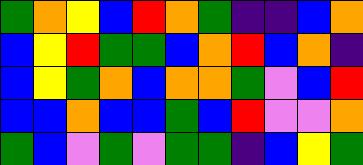[["green", "orange", "yellow", "blue", "red", "orange", "green", "indigo", "indigo", "blue", "orange"], ["blue", "yellow", "red", "green", "green", "blue", "orange", "red", "blue", "orange", "indigo"], ["blue", "yellow", "green", "orange", "blue", "orange", "orange", "green", "violet", "blue", "red"], ["blue", "blue", "orange", "blue", "blue", "green", "blue", "red", "violet", "violet", "orange"], ["green", "blue", "violet", "green", "violet", "green", "green", "indigo", "blue", "yellow", "green"]]